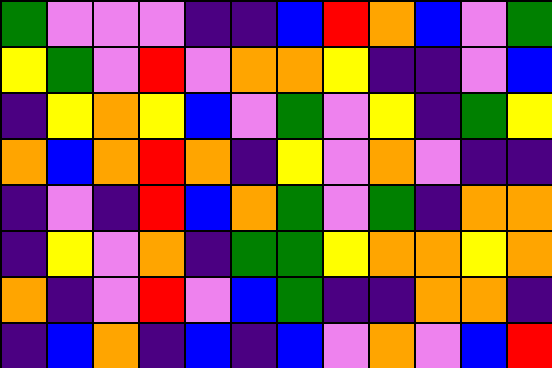[["green", "violet", "violet", "violet", "indigo", "indigo", "blue", "red", "orange", "blue", "violet", "green"], ["yellow", "green", "violet", "red", "violet", "orange", "orange", "yellow", "indigo", "indigo", "violet", "blue"], ["indigo", "yellow", "orange", "yellow", "blue", "violet", "green", "violet", "yellow", "indigo", "green", "yellow"], ["orange", "blue", "orange", "red", "orange", "indigo", "yellow", "violet", "orange", "violet", "indigo", "indigo"], ["indigo", "violet", "indigo", "red", "blue", "orange", "green", "violet", "green", "indigo", "orange", "orange"], ["indigo", "yellow", "violet", "orange", "indigo", "green", "green", "yellow", "orange", "orange", "yellow", "orange"], ["orange", "indigo", "violet", "red", "violet", "blue", "green", "indigo", "indigo", "orange", "orange", "indigo"], ["indigo", "blue", "orange", "indigo", "blue", "indigo", "blue", "violet", "orange", "violet", "blue", "red"]]